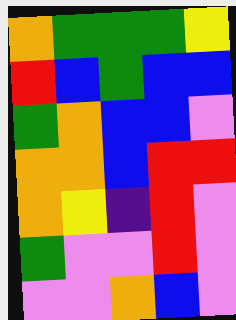[["orange", "green", "green", "green", "yellow"], ["red", "blue", "green", "blue", "blue"], ["green", "orange", "blue", "blue", "violet"], ["orange", "orange", "blue", "red", "red"], ["orange", "yellow", "indigo", "red", "violet"], ["green", "violet", "violet", "red", "violet"], ["violet", "violet", "orange", "blue", "violet"]]